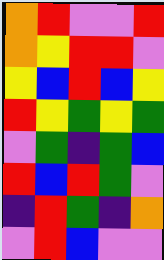[["orange", "red", "violet", "violet", "red"], ["orange", "yellow", "red", "red", "violet"], ["yellow", "blue", "red", "blue", "yellow"], ["red", "yellow", "green", "yellow", "green"], ["violet", "green", "indigo", "green", "blue"], ["red", "blue", "red", "green", "violet"], ["indigo", "red", "green", "indigo", "orange"], ["violet", "red", "blue", "violet", "violet"]]